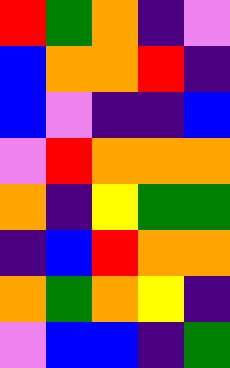[["red", "green", "orange", "indigo", "violet"], ["blue", "orange", "orange", "red", "indigo"], ["blue", "violet", "indigo", "indigo", "blue"], ["violet", "red", "orange", "orange", "orange"], ["orange", "indigo", "yellow", "green", "green"], ["indigo", "blue", "red", "orange", "orange"], ["orange", "green", "orange", "yellow", "indigo"], ["violet", "blue", "blue", "indigo", "green"]]